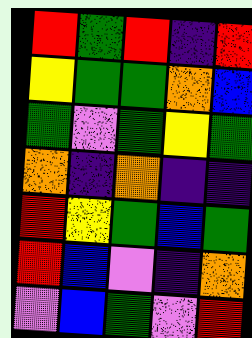[["red", "green", "red", "indigo", "red"], ["yellow", "green", "green", "orange", "blue"], ["green", "violet", "green", "yellow", "green"], ["orange", "indigo", "orange", "indigo", "indigo"], ["red", "yellow", "green", "blue", "green"], ["red", "blue", "violet", "indigo", "orange"], ["violet", "blue", "green", "violet", "red"]]